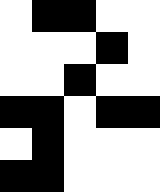[["white", "black", "black", "white", "white"], ["white", "white", "white", "black", "white"], ["white", "white", "black", "white", "white"], ["black", "black", "white", "black", "black"], ["white", "black", "white", "white", "white"], ["black", "black", "white", "white", "white"]]